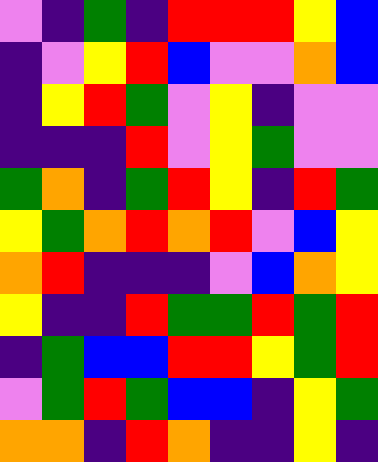[["violet", "indigo", "green", "indigo", "red", "red", "red", "yellow", "blue"], ["indigo", "violet", "yellow", "red", "blue", "violet", "violet", "orange", "blue"], ["indigo", "yellow", "red", "green", "violet", "yellow", "indigo", "violet", "violet"], ["indigo", "indigo", "indigo", "red", "violet", "yellow", "green", "violet", "violet"], ["green", "orange", "indigo", "green", "red", "yellow", "indigo", "red", "green"], ["yellow", "green", "orange", "red", "orange", "red", "violet", "blue", "yellow"], ["orange", "red", "indigo", "indigo", "indigo", "violet", "blue", "orange", "yellow"], ["yellow", "indigo", "indigo", "red", "green", "green", "red", "green", "red"], ["indigo", "green", "blue", "blue", "red", "red", "yellow", "green", "red"], ["violet", "green", "red", "green", "blue", "blue", "indigo", "yellow", "green"], ["orange", "orange", "indigo", "red", "orange", "indigo", "indigo", "yellow", "indigo"]]